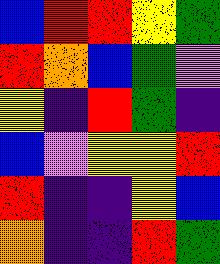[["blue", "red", "red", "yellow", "green"], ["red", "orange", "blue", "green", "violet"], ["yellow", "indigo", "red", "green", "indigo"], ["blue", "violet", "yellow", "yellow", "red"], ["red", "indigo", "indigo", "yellow", "blue"], ["orange", "indigo", "indigo", "red", "green"]]